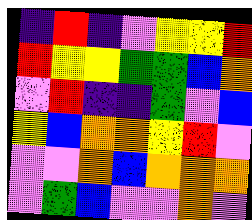[["indigo", "red", "indigo", "violet", "yellow", "yellow", "red"], ["red", "yellow", "yellow", "green", "green", "blue", "orange"], ["violet", "red", "indigo", "indigo", "green", "violet", "blue"], ["yellow", "blue", "orange", "orange", "yellow", "red", "violet"], ["violet", "violet", "orange", "blue", "orange", "orange", "orange"], ["violet", "green", "blue", "violet", "violet", "orange", "violet"]]